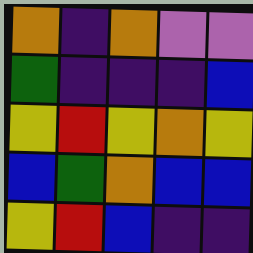[["orange", "indigo", "orange", "violet", "violet"], ["green", "indigo", "indigo", "indigo", "blue"], ["yellow", "red", "yellow", "orange", "yellow"], ["blue", "green", "orange", "blue", "blue"], ["yellow", "red", "blue", "indigo", "indigo"]]